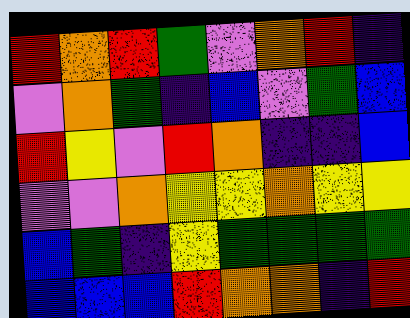[["red", "orange", "red", "green", "violet", "orange", "red", "indigo"], ["violet", "orange", "green", "indigo", "blue", "violet", "green", "blue"], ["red", "yellow", "violet", "red", "orange", "indigo", "indigo", "blue"], ["violet", "violet", "orange", "yellow", "yellow", "orange", "yellow", "yellow"], ["blue", "green", "indigo", "yellow", "green", "green", "green", "green"], ["blue", "blue", "blue", "red", "orange", "orange", "indigo", "red"]]